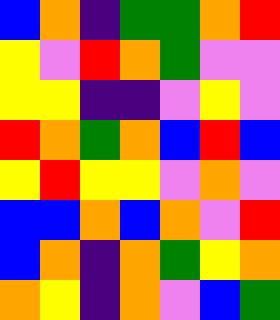[["blue", "orange", "indigo", "green", "green", "orange", "red"], ["yellow", "violet", "red", "orange", "green", "violet", "violet"], ["yellow", "yellow", "indigo", "indigo", "violet", "yellow", "violet"], ["red", "orange", "green", "orange", "blue", "red", "blue"], ["yellow", "red", "yellow", "yellow", "violet", "orange", "violet"], ["blue", "blue", "orange", "blue", "orange", "violet", "red"], ["blue", "orange", "indigo", "orange", "green", "yellow", "orange"], ["orange", "yellow", "indigo", "orange", "violet", "blue", "green"]]